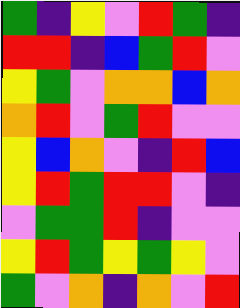[["green", "indigo", "yellow", "violet", "red", "green", "indigo"], ["red", "red", "indigo", "blue", "green", "red", "violet"], ["yellow", "green", "violet", "orange", "orange", "blue", "orange"], ["orange", "red", "violet", "green", "red", "violet", "violet"], ["yellow", "blue", "orange", "violet", "indigo", "red", "blue"], ["yellow", "red", "green", "red", "red", "violet", "indigo"], ["violet", "green", "green", "red", "indigo", "violet", "violet"], ["yellow", "red", "green", "yellow", "green", "yellow", "violet"], ["green", "violet", "orange", "indigo", "orange", "violet", "red"]]